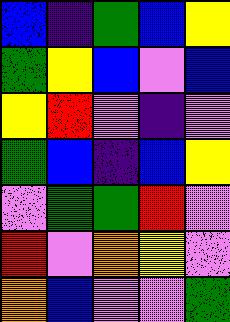[["blue", "indigo", "green", "blue", "yellow"], ["green", "yellow", "blue", "violet", "blue"], ["yellow", "red", "violet", "indigo", "violet"], ["green", "blue", "indigo", "blue", "yellow"], ["violet", "green", "green", "red", "violet"], ["red", "violet", "orange", "yellow", "violet"], ["orange", "blue", "violet", "violet", "green"]]